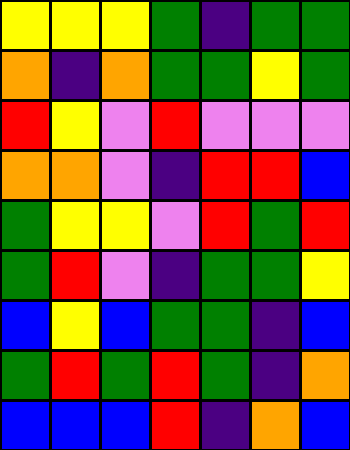[["yellow", "yellow", "yellow", "green", "indigo", "green", "green"], ["orange", "indigo", "orange", "green", "green", "yellow", "green"], ["red", "yellow", "violet", "red", "violet", "violet", "violet"], ["orange", "orange", "violet", "indigo", "red", "red", "blue"], ["green", "yellow", "yellow", "violet", "red", "green", "red"], ["green", "red", "violet", "indigo", "green", "green", "yellow"], ["blue", "yellow", "blue", "green", "green", "indigo", "blue"], ["green", "red", "green", "red", "green", "indigo", "orange"], ["blue", "blue", "blue", "red", "indigo", "orange", "blue"]]